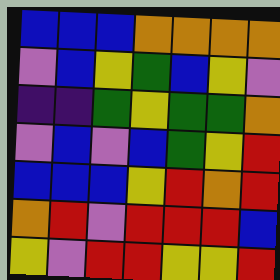[["blue", "blue", "blue", "orange", "orange", "orange", "orange"], ["violet", "blue", "yellow", "green", "blue", "yellow", "violet"], ["indigo", "indigo", "green", "yellow", "green", "green", "orange"], ["violet", "blue", "violet", "blue", "green", "yellow", "red"], ["blue", "blue", "blue", "yellow", "red", "orange", "red"], ["orange", "red", "violet", "red", "red", "red", "blue"], ["yellow", "violet", "red", "red", "yellow", "yellow", "red"]]